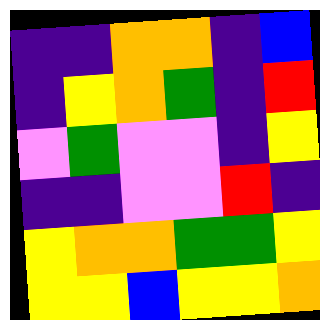[["indigo", "indigo", "orange", "orange", "indigo", "blue"], ["indigo", "yellow", "orange", "green", "indigo", "red"], ["violet", "green", "violet", "violet", "indigo", "yellow"], ["indigo", "indigo", "violet", "violet", "red", "indigo"], ["yellow", "orange", "orange", "green", "green", "yellow"], ["yellow", "yellow", "blue", "yellow", "yellow", "orange"]]